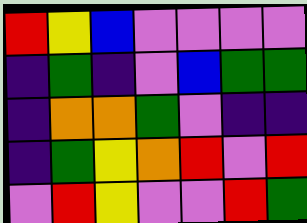[["red", "yellow", "blue", "violet", "violet", "violet", "violet"], ["indigo", "green", "indigo", "violet", "blue", "green", "green"], ["indigo", "orange", "orange", "green", "violet", "indigo", "indigo"], ["indigo", "green", "yellow", "orange", "red", "violet", "red"], ["violet", "red", "yellow", "violet", "violet", "red", "green"]]